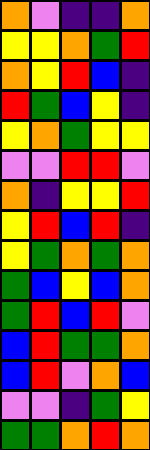[["orange", "violet", "indigo", "indigo", "orange"], ["yellow", "yellow", "orange", "green", "red"], ["orange", "yellow", "red", "blue", "indigo"], ["red", "green", "blue", "yellow", "indigo"], ["yellow", "orange", "green", "yellow", "yellow"], ["violet", "violet", "red", "red", "violet"], ["orange", "indigo", "yellow", "yellow", "red"], ["yellow", "red", "blue", "red", "indigo"], ["yellow", "green", "orange", "green", "orange"], ["green", "blue", "yellow", "blue", "orange"], ["green", "red", "blue", "red", "violet"], ["blue", "red", "green", "green", "orange"], ["blue", "red", "violet", "orange", "blue"], ["violet", "violet", "indigo", "green", "yellow"], ["green", "green", "orange", "red", "orange"]]